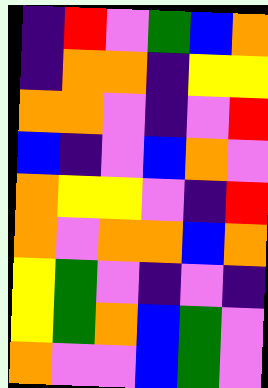[["indigo", "red", "violet", "green", "blue", "orange"], ["indigo", "orange", "orange", "indigo", "yellow", "yellow"], ["orange", "orange", "violet", "indigo", "violet", "red"], ["blue", "indigo", "violet", "blue", "orange", "violet"], ["orange", "yellow", "yellow", "violet", "indigo", "red"], ["orange", "violet", "orange", "orange", "blue", "orange"], ["yellow", "green", "violet", "indigo", "violet", "indigo"], ["yellow", "green", "orange", "blue", "green", "violet"], ["orange", "violet", "violet", "blue", "green", "violet"]]